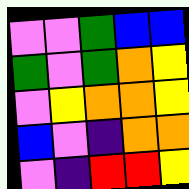[["violet", "violet", "green", "blue", "blue"], ["green", "violet", "green", "orange", "yellow"], ["violet", "yellow", "orange", "orange", "yellow"], ["blue", "violet", "indigo", "orange", "orange"], ["violet", "indigo", "red", "red", "yellow"]]